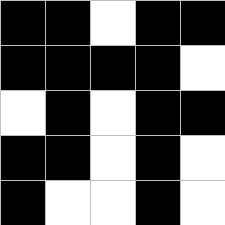[["black", "black", "white", "black", "black"], ["black", "black", "black", "black", "white"], ["white", "black", "white", "black", "black"], ["black", "black", "white", "black", "white"], ["black", "white", "white", "black", "white"]]